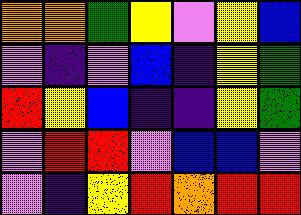[["orange", "orange", "green", "yellow", "violet", "yellow", "blue"], ["violet", "indigo", "violet", "blue", "indigo", "yellow", "green"], ["red", "yellow", "blue", "indigo", "indigo", "yellow", "green"], ["violet", "red", "red", "violet", "blue", "blue", "violet"], ["violet", "indigo", "yellow", "red", "orange", "red", "red"]]